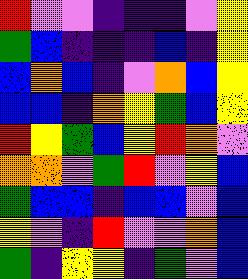[["red", "violet", "violet", "indigo", "indigo", "indigo", "violet", "yellow"], ["green", "blue", "indigo", "indigo", "indigo", "blue", "indigo", "yellow"], ["blue", "orange", "blue", "indigo", "violet", "orange", "blue", "yellow"], ["blue", "blue", "indigo", "orange", "yellow", "green", "blue", "yellow"], ["red", "yellow", "green", "blue", "yellow", "red", "orange", "violet"], ["orange", "orange", "violet", "green", "red", "violet", "yellow", "blue"], ["green", "blue", "blue", "indigo", "blue", "blue", "violet", "blue"], ["yellow", "violet", "indigo", "red", "violet", "violet", "orange", "blue"], ["green", "indigo", "yellow", "yellow", "indigo", "green", "violet", "blue"]]